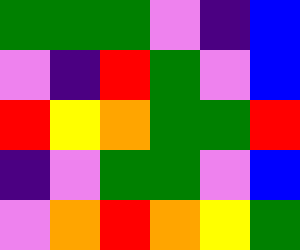[["green", "green", "green", "violet", "indigo", "blue"], ["violet", "indigo", "red", "green", "violet", "blue"], ["red", "yellow", "orange", "green", "green", "red"], ["indigo", "violet", "green", "green", "violet", "blue"], ["violet", "orange", "red", "orange", "yellow", "green"]]